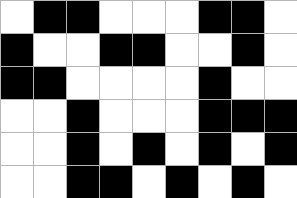[["white", "black", "black", "white", "white", "white", "black", "black", "white"], ["black", "white", "white", "black", "black", "white", "white", "black", "white"], ["black", "black", "white", "white", "white", "white", "black", "white", "white"], ["white", "white", "black", "white", "white", "white", "black", "black", "black"], ["white", "white", "black", "white", "black", "white", "black", "white", "black"], ["white", "white", "black", "black", "white", "black", "white", "black", "white"]]